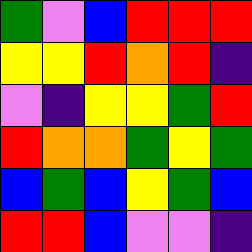[["green", "violet", "blue", "red", "red", "red"], ["yellow", "yellow", "red", "orange", "red", "indigo"], ["violet", "indigo", "yellow", "yellow", "green", "red"], ["red", "orange", "orange", "green", "yellow", "green"], ["blue", "green", "blue", "yellow", "green", "blue"], ["red", "red", "blue", "violet", "violet", "indigo"]]